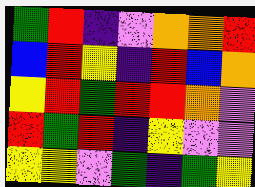[["green", "red", "indigo", "violet", "orange", "orange", "red"], ["blue", "red", "yellow", "indigo", "red", "blue", "orange"], ["yellow", "red", "green", "red", "red", "orange", "violet"], ["red", "green", "red", "indigo", "yellow", "violet", "violet"], ["yellow", "yellow", "violet", "green", "indigo", "green", "yellow"]]